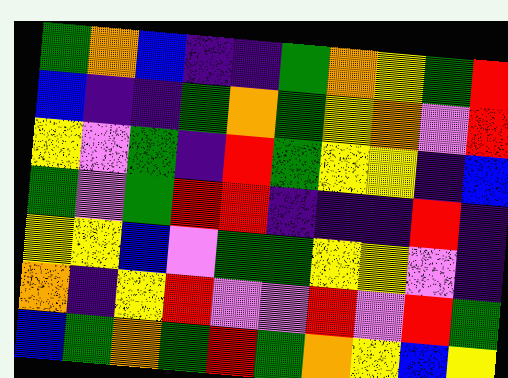[["green", "orange", "blue", "indigo", "indigo", "green", "orange", "yellow", "green", "red"], ["blue", "indigo", "indigo", "green", "orange", "green", "yellow", "orange", "violet", "red"], ["yellow", "violet", "green", "indigo", "red", "green", "yellow", "yellow", "indigo", "blue"], ["green", "violet", "green", "red", "red", "indigo", "indigo", "indigo", "red", "indigo"], ["yellow", "yellow", "blue", "violet", "green", "green", "yellow", "yellow", "violet", "indigo"], ["orange", "indigo", "yellow", "red", "violet", "violet", "red", "violet", "red", "green"], ["blue", "green", "orange", "green", "red", "green", "orange", "yellow", "blue", "yellow"]]